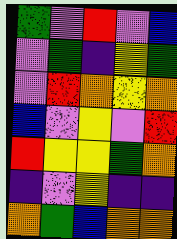[["green", "violet", "red", "violet", "blue"], ["violet", "green", "indigo", "yellow", "green"], ["violet", "red", "orange", "yellow", "orange"], ["blue", "violet", "yellow", "violet", "red"], ["red", "yellow", "yellow", "green", "orange"], ["indigo", "violet", "yellow", "indigo", "indigo"], ["orange", "green", "blue", "orange", "orange"]]